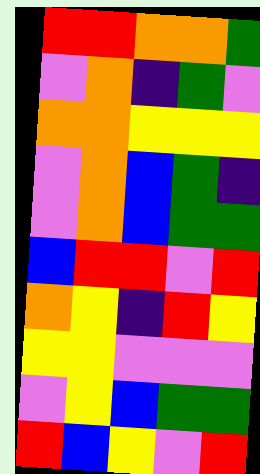[["red", "red", "orange", "orange", "green"], ["violet", "orange", "indigo", "green", "violet"], ["orange", "orange", "yellow", "yellow", "yellow"], ["violet", "orange", "blue", "green", "indigo"], ["violet", "orange", "blue", "green", "green"], ["blue", "red", "red", "violet", "red"], ["orange", "yellow", "indigo", "red", "yellow"], ["yellow", "yellow", "violet", "violet", "violet"], ["violet", "yellow", "blue", "green", "green"], ["red", "blue", "yellow", "violet", "red"]]